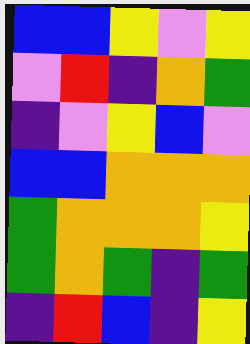[["blue", "blue", "yellow", "violet", "yellow"], ["violet", "red", "indigo", "orange", "green"], ["indigo", "violet", "yellow", "blue", "violet"], ["blue", "blue", "orange", "orange", "orange"], ["green", "orange", "orange", "orange", "yellow"], ["green", "orange", "green", "indigo", "green"], ["indigo", "red", "blue", "indigo", "yellow"]]